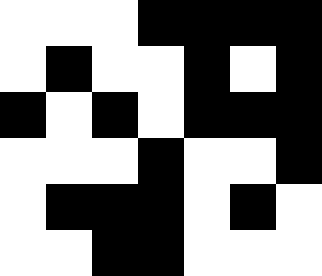[["white", "white", "white", "black", "black", "black", "black"], ["white", "black", "white", "white", "black", "white", "black"], ["black", "white", "black", "white", "black", "black", "black"], ["white", "white", "white", "black", "white", "white", "black"], ["white", "black", "black", "black", "white", "black", "white"], ["white", "white", "black", "black", "white", "white", "white"]]